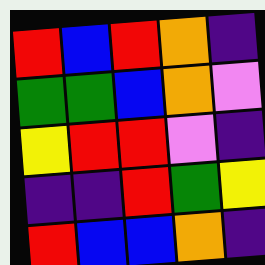[["red", "blue", "red", "orange", "indigo"], ["green", "green", "blue", "orange", "violet"], ["yellow", "red", "red", "violet", "indigo"], ["indigo", "indigo", "red", "green", "yellow"], ["red", "blue", "blue", "orange", "indigo"]]